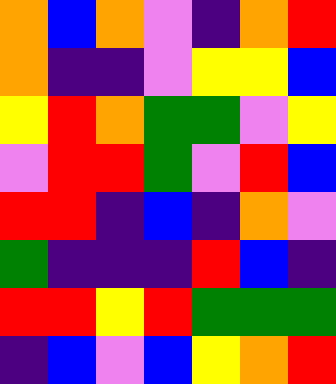[["orange", "blue", "orange", "violet", "indigo", "orange", "red"], ["orange", "indigo", "indigo", "violet", "yellow", "yellow", "blue"], ["yellow", "red", "orange", "green", "green", "violet", "yellow"], ["violet", "red", "red", "green", "violet", "red", "blue"], ["red", "red", "indigo", "blue", "indigo", "orange", "violet"], ["green", "indigo", "indigo", "indigo", "red", "blue", "indigo"], ["red", "red", "yellow", "red", "green", "green", "green"], ["indigo", "blue", "violet", "blue", "yellow", "orange", "red"]]